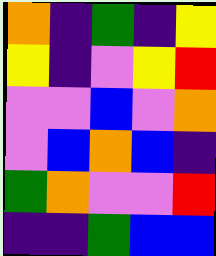[["orange", "indigo", "green", "indigo", "yellow"], ["yellow", "indigo", "violet", "yellow", "red"], ["violet", "violet", "blue", "violet", "orange"], ["violet", "blue", "orange", "blue", "indigo"], ["green", "orange", "violet", "violet", "red"], ["indigo", "indigo", "green", "blue", "blue"]]